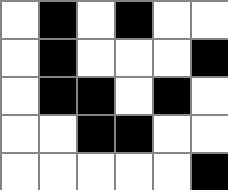[["white", "black", "white", "black", "white", "white"], ["white", "black", "white", "white", "white", "black"], ["white", "black", "black", "white", "black", "white"], ["white", "white", "black", "black", "white", "white"], ["white", "white", "white", "white", "white", "black"]]